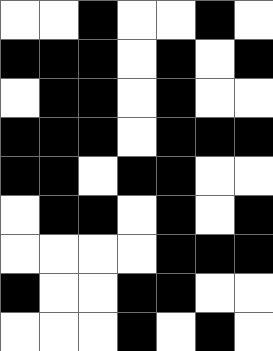[["white", "white", "black", "white", "white", "black", "white"], ["black", "black", "black", "white", "black", "white", "black"], ["white", "black", "black", "white", "black", "white", "white"], ["black", "black", "black", "white", "black", "black", "black"], ["black", "black", "white", "black", "black", "white", "white"], ["white", "black", "black", "white", "black", "white", "black"], ["white", "white", "white", "white", "black", "black", "black"], ["black", "white", "white", "black", "black", "white", "white"], ["white", "white", "white", "black", "white", "black", "white"]]